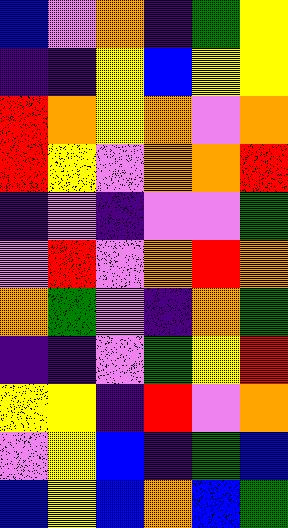[["blue", "violet", "orange", "indigo", "green", "yellow"], ["indigo", "indigo", "yellow", "blue", "yellow", "yellow"], ["red", "orange", "yellow", "orange", "violet", "orange"], ["red", "yellow", "violet", "orange", "orange", "red"], ["indigo", "violet", "indigo", "violet", "violet", "green"], ["violet", "red", "violet", "orange", "red", "orange"], ["orange", "green", "violet", "indigo", "orange", "green"], ["indigo", "indigo", "violet", "green", "yellow", "red"], ["yellow", "yellow", "indigo", "red", "violet", "orange"], ["violet", "yellow", "blue", "indigo", "green", "blue"], ["blue", "yellow", "blue", "orange", "blue", "green"]]